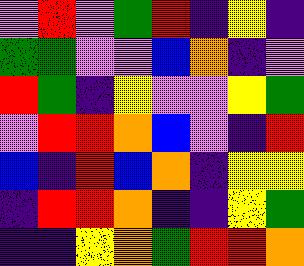[["violet", "red", "violet", "green", "red", "indigo", "yellow", "indigo"], ["green", "green", "violet", "violet", "blue", "orange", "indigo", "violet"], ["red", "green", "indigo", "yellow", "violet", "violet", "yellow", "green"], ["violet", "red", "red", "orange", "blue", "violet", "indigo", "red"], ["blue", "indigo", "red", "blue", "orange", "indigo", "yellow", "yellow"], ["indigo", "red", "red", "orange", "indigo", "indigo", "yellow", "green"], ["indigo", "indigo", "yellow", "orange", "green", "red", "red", "orange"]]